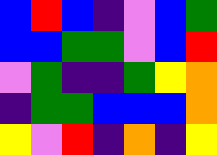[["blue", "red", "blue", "indigo", "violet", "blue", "green"], ["blue", "blue", "green", "green", "violet", "blue", "red"], ["violet", "green", "indigo", "indigo", "green", "yellow", "orange"], ["indigo", "green", "green", "blue", "blue", "blue", "orange"], ["yellow", "violet", "red", "indigo", "orange", "indigo", "yellow"]]